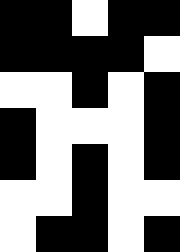[["black", "black", "white", "black", "black"], ["black", "black", "black", "black", "white"], ["white", "white", "black", "white", "black"], ["black", "white", "white", "white", "black"], ["black", "white", "black", "white", "black"], ["white", "white", "black", "white", "white"], ["white", "black", "black", "white", "black"]]